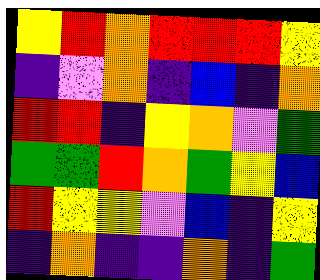[["yellow", "red", "orange", "red", "red", "red", "yellow"], ["indigo", "violet", "orange", "indigo", "blue", "indigo", "orange"], ["red", "red", "indigo", "yellow", "orange", "violet", "green"], ["green", "green", "red", "orange", "green", "yellow", "blue"], ["red", "yellow", "yellow", "violet", "blue", "indigo", "yellow"], ["indigo", "orange", "indigo", "indigo", "orange", "indigo", "green"]]